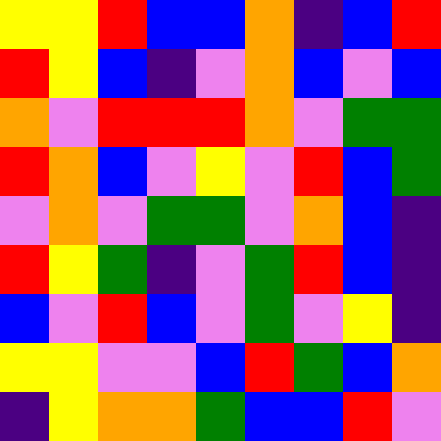[["yellow", "yellow", "red", "blue", "blue", "orange", "indigo", "blue", "red"], ["red", "yellow", "blue", "indigo", "violet", "orange", "blue", "violet", "blue"], ["orange", "violet", "red", "red", "red", "orange", "violet", "green", "green"], ["red", "orange", "blue", "violet", "yellow", "violet", "red", "blue", "green"], ["violet", "orange", "violet", "green", "green", "violet", "orange", "blue", "indigo"], ["red", "yellow", "green", "indigo", "violet", "green", "red", "blue", "indigo"], ["blue", "violet", "red", "blue", "violet", "green", "violet", "yellow", "indigo"], ["yellow", "yellow", "violet", "violet", "blue", "red", "green", "blue", "orange"], ["indigo", "yellow", "orange", "orange", "green", "blue", "blue", "red", "violet"]]